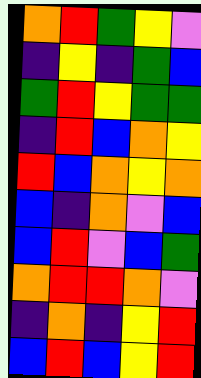[["orange", "red", "green", "yellow", "violet"], ["indigo", "yellow", "indigo", "green", "blue"], ["green", "red", "yellow", "green", "green"], ["indigo", "red", "blue", "orange", "yellow"], ["red", "blue", "orange", "yellow", "orange"], ["blue", "indigo", "orange", "violet", "blue"], ["blue", "red", "violet", "blue", "green"], ["orange", "red", "red", "orange", "violet"], ["indigo", "orange", "indigo", "yellow", "red"], ["blue", "red", "blue", "yellow", "red"]]